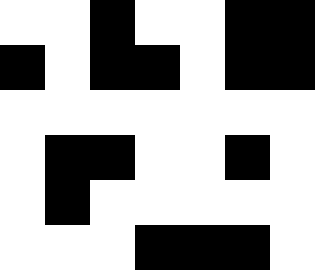[["white", "white", "black", "white", "white", "black", "black"], ["black", "white", "black", "black", "white", "black", "black"], ["white", "white", "white", "white", "white", "white", "white"], ["white", "black", "black", "white", "white", "black", "white"], ["white", "black", "white", "white", "white", "white", "white"], ["white", "white", "white", "black", "black", "black", "white"]]